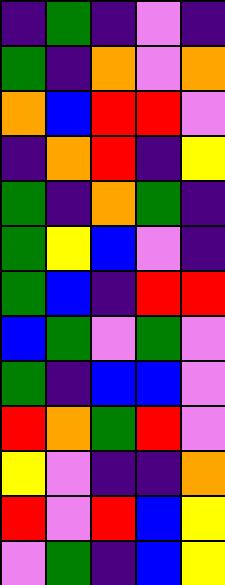[["indigo", "green", "indigo", "violet", "indigo"], ["green", "indigo", "orange", "violet", "orange"], ["orange", "blue", "red", "red", "violet"], ["indigo", "orange", "red", "indigo", "yellow"], ["green", "indigo", "orange", "green", "indigo"], ["green", "yellow", "blue", "violet", "indigo"], ["green", "blue", "indigo", "red", "red"], ["blue", "green", "violet", "green", "violet"], ["green", "indigo", "blue", "blue", "violet"], ["red", "orange", "green", "red", "violet"], ["yellow", "violet", "indigo", "indigo", "orange"], ["red", "violet", "red", "blue", "yellow"], ["violet", "green", "indigo", "blue", "yellow"]]